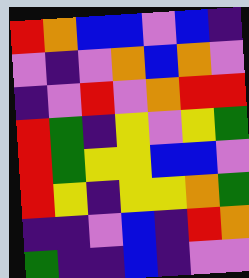[["red", "orange", "blue", "blue", "violet", "blue", "indigo"], ["violet", "indigo", "violet", "orange", "blue", "orange", "violet"], ["indigo", "violet", "red", "violet", "orange", "red", "red"], ["red", "green", "indigo", "yellow", "violet", "yellow", "green"], ["red", "green", "yellow", "yellow", "blue", "blue", "violet"], ["red", "yellow", "indigo", "yellow", "yellow", "orange", "green"], ["indigo", "indigo", "violet", "blue", "indigo", "red", "orange"], ["green", "indigo", "indigo", "blue", "indigo", "violet", "violet"]]